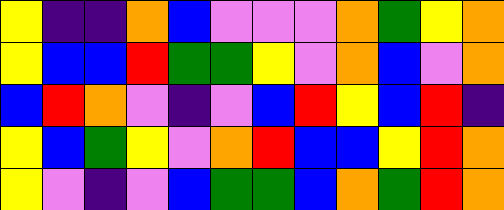[["yellow", "indigo", "indigo", "orange", "blue", "violet", "violet", "violet", "orange", "green", "yellow", "orange"], ["yellow", "blue", "blue", "red", "green", "green", "yellow", "violet", "orange", "blue", "violet", "orange"], ["blue", "red", "orange", "violet", "indigo", "violet", "blue", "red", "yellow", "blue", "red", "indigo"], ["yellow", "blue", "green", "yellow", "violet", "orange", "red", "blue", "blue", "yellow", "red", "orange"], ["yellow", "violet", "indigo", "violet", "blue", "green", "green", "blue", "orange", "green", "red", "orange"]]